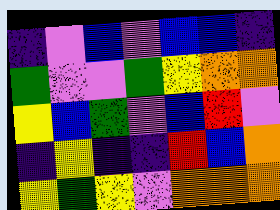[["indigo", "violet", "blue", "violet", "blue", "blue", "indigo"], ["green", "violet", "violet", "green", "yellow", "orange", "orange"], ["yellow", "blue", "green", "violet", "blue", "red", "violet"], ["indigo", "yellow", "indigo", "indigo", "red", "blue", "orange"], ["yellow", "green", "yellow", "violet", "orange", "orange", "orange"]]